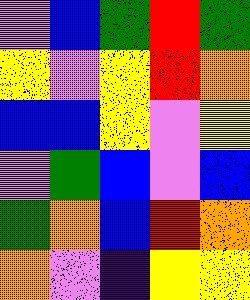[["violet", "blue", "green", "red", "green"], ["yellow", "violet", "yellow", "red", "orange"], ["blue", "blue", "yellow", "violet", "yellow"], ["violet", "green", "blue", "violet", "blue"], ["green", "orange", "blue", "red", "orange"], ["orange", "violet", "indigo", "yellow", "yellow"]]